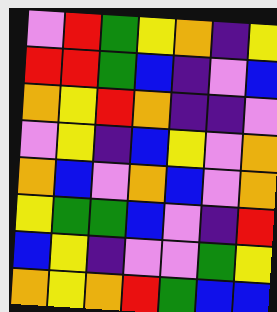[["violet", "red", "green", "yellow", "orange", "indigo", "yellow"], ["red", "red", "green", "blue", "indigo", "violet", "blue"], ["orange", "yellow", "red", "orange", "indigo", "indigo", "violet"], ["violet", "yellow", "indigo", "blue", "yellow", "violet", "orange"], ["orange", "blue", "violet", "orange", "blue", "violet", "orange"], ["yellow", "green", "green", "blue", "violet", "indigo", "red"], ["blue", "yellow", "indigo", "violet", "violet", "green", "yellow"], ["orange", "yellow", "orange", "red", "green", "blue", "blue"]]